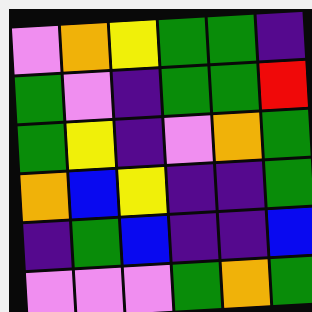[["violet", "orange", "yellow", "green", "green", "indigo"], ["green", "violet", "indigo", "green", "green", "red"], ["green", "yellow", "indigo", "violet", "orange", "green"], ["orange", "blue", "yellow", "indigo", "indigo", "green"], ["indigo", "green", "blue", "indigo", "indigo", "blue"], ["violet", "violet", "violet", "green", "orange", "green"]]